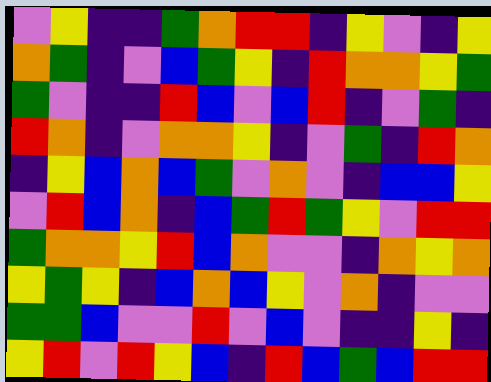[["violet", "yellow", "indigo", "indigo", "green", "orange", "red", "red", "indigo", "yellow", "violet", "indigo", "yellow"], ["orange", "green", "indigo", "violet", "blue", "green", "yellow", "indigo", "red", "orange", "orange", "yellow", "green"], ["green", "violet", "indigo", "indigo", "red", "blue", "violet", "blue", "red", "indigo", "violet", "green", "indigo"], ["red", "orange", "indigo", "violet", "orange", "orange", "yellow", "indigo", "violet", "green", "indigo", "red", "orange"], ["indigo", "yellow", "blue", "orange", "blue", "green", "violet", "orange", "violet", "indigo", "blue", "blue", "yellow"], ["violet", "red", "blue", "orange", "indigo", "blue", "green", "red", "green", "yellow", "violet", "red", "red"], ["green", "orange", "orange", "yellow", "red", "blue", "orange", "violet", "violet", "indigo", "orange", "yellow", "orange"], ["yellow", "green", "yellow", "indigo", "blue", "orange", "blue", "yellow", "violet", "orange", "indigo", "violet", "violet"], ["green", "green", "blue", "violet", "violet", "red", "violet", "blue", "violet", "indigo", "indigo", "yellow", "indigo"], ["yellow", "red", "violet", "red", "yellow", "blue", "indigo", "red", "blue", "green", "blue", "red", "red"]]